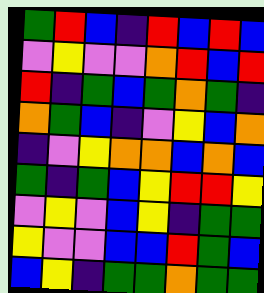[["green", "red", "blue", "indigo", "red", "blue", "red", "blue"], ["violet", "yellow", "violet", "violet", "orange", "red", "blue", "red"], ["red", "indigo", "green", "blue", "green", "orange", "green", "indigo"], ["orange", "green", "blue", "indigo", "violet", "yellow", "blue", "orange"], ["indigo", "violet", "yellow", "orange", "orange", "blue", "orange", "blue"], ["green", "indigo", "green", "blue", "yellow", "red", "red", "yellow"], ["violet", "yellow", "violet", "blue", "yellow", "indigo", "green", "green"], ["yellow", "violet", "violet", "blue", "blue", "red", "green", "blue"], ["blue", "yellow", "indigo", "green", "green", "orange", "green", "green"]]